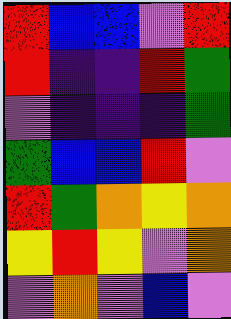[["red", "blue", "blue", "violet", "red"], ["red", "indigo", "indigo", "red", "green"], ["violet", "indigo", "indigo", "indigo", "green"], ["green", "blue", "blue", "red", "violet"], ["red", "green", "orange", "yellow", "orange"], ["yellow", "red", "yellow", "violet", "orange"], ["violet", "orange", "violet", "blue", "violet"]]